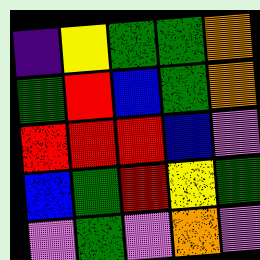[["indigo", "yellow", "green", "green", "orange"], ["green", "red", "blue", "green", "orange"], ["red", "red", "red", "blue", "violet"], ["blue", "green", "red", "yellow", "green"], ["violet", "green", "violet", "orange", "violet"]]